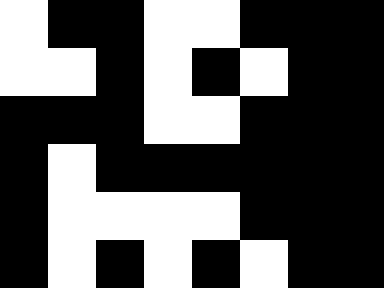[["white", "black", "black", "white", "white", "black", "black", "black"], ["white", "white", "black", "white", "black", "white", "black", "black"], ["black", "black", "black", "white", "white", "black", "black", "black"], ["black", "white", "black", "black", "black", "black", "black", "black"], ["black", "white", "white", "white", "white", "black", "black", "black"], ["black", "white", "black", "white", "black", "white", "black", "black"]]